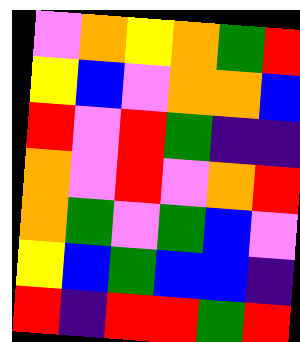[["violet", "orange", "yellow", "orange", "green", "red"], ["yellow", "blue", "violet", "orange", "orange", "blue"], ["red", "violet", "red", "green", "indigo", "indigo"], ["orange", "violet", "red", "violet", "orange", "red"], ["orange", "green", "violet", "green", "blue", "violet"], ["yellow", "blue", "green", "blue", "blue", "indigo"], ["red", "indigo", "red", "red", "green", "red"]]